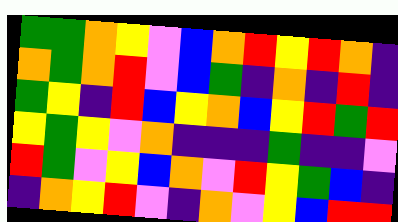[["green", "green", "orange", "yellow", "violet", "blue", "orange", "red", "yellow", "red", "orange", "indigo"], ["orange", "green", "orange", "red", "violet", "blue", "green", "indigo", "orange", "indigo", "red", "indigo"], ["green", "yellow", "indigo", "red", "blue", "yellow", "orange", "blue", "yellow", "red", "green", "red"], ["yellow", "green", "yellow", "violet", "orange", "indigo", "indigo", "indigo", "green", "indigo", "indigo", "violet"], ["red", "green", "violet", "yellow", "blue", "orange", "violet", "red", "yellow", "green", "blue", "indigo"], ["indigo", "orange", "yellow", "red", "violet", "indigo", "orange", "violet", "yellow", "blue", "red", "red"]]